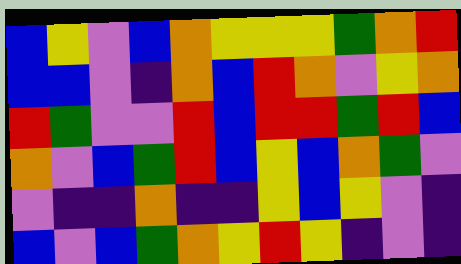[["blue", "yellow", "violet", "blue", "orange", "yellow", "yellow", "yellow", "green", "orange", "red"], ["blue", "blue", "violet", "indigo", "orange", "blue", "red", "orange", "violet", "yellow", "orange"], ["red", "green", "violet", "violet", "red", "blue", "red", "red", "green", "red", "blue"], ["orange", "violet", "blue", "green", "red", "blue", "yellow", "blue", "orange", "green", "violet"], ["violet", "indigo", "indigo", "orange", "indigo", "indigo", "yellow", "blue", "yellow", "violet", "indigo"], ["blue", "violet", "blue", "green", "orange", "yellow", "red", "yellow", "indigo", "violet", "indigo"]]